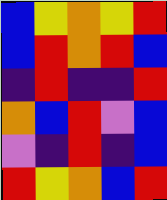[["blue", "yellow", "orange", "yellow", "red"], ["blue", "red", "orange", "red", "blue"], ["indigo", "red", "indigo", "indigo", "red"], ["orange", "blue", "red", "violet", "blue"], ["violet", "indigo", "red", "indigo", "blue"], ["red", "yellow", "orange", "blue", "red"]]